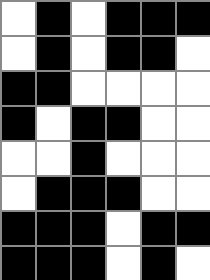[["white", "black", "white", "black", "black", "black"], ["white", "black", "white", "black", "black", "white"], ["black", "black", "white", "white", "white", "white"], ["black", "white", "black", "black", "white", "white"], ["white", "white", "black", "white", "white", "white"], ["white", "black", "black", "black", "white", "white"], ["black", "black", "black", "white", "black", "black"], ["black", "black", "black", "white", "black", "white"]]